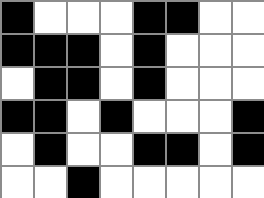[["black", "white", "white", "white", "black", "black", "white", "white"], ["black", "black", "black", "white", "black", "white", "white", "white"], ["white", "black", "black", "white", "black", "white", "white", "white"], ["black", "black", "white", "black", "white", "white", "white", "black"], ["white", "black", "white", "white", "black", "black", "white", "black"], ["white", "white", "black", "white", "white", "white", "white", "white"]]